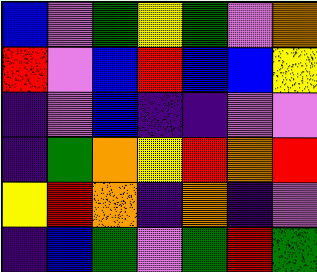[["blue", "violet", "green", "yellow", "green", "violet", "orange"], ["red", "violet", "blue", "red", "blue", "blue", "yellow"], ["indigo", "violet", "blue", "indigo", "indigo", "violet", "violet"], ["indigo", "green", "orange", "yellow", "red", "orange", "red"], ["yellow", "red", "orange", "indigo", "orange", "indigo", "violet"], ["indigo", "blue", "green", "violet", "green", "red", "green"]]